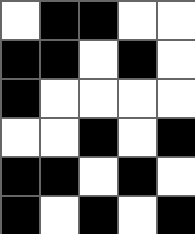[["white", "black", "black", "white", "white"], ["black", "black", "white", "black", "white"], ["black", "white", "white", "white", "white"], ["white", "white", "black", "white", "black"], ["black", "black", "white", "black", "white"], ["black", "white", "black", "white", "black"]]